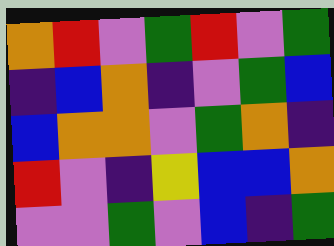[["orange", "red", "violet", "green", "red", "violet", "green"], ["indigo", "blue", "orange", "indigo", "violet", "green", "blue"], ["blue", "orange", "orange", "violet", "green", "orange", "indigo"], ["red", "violet", "indigo", "yellow", "blue", "blue", "orange"], ["violet", "violet", "green", "violet", "blue", "indigo", "green"]]